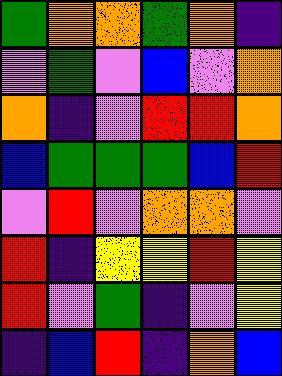[["green", "orange", "orange", "green", "orange", "indigo"], ["violet", "green", "violet", "blue", "violet", "orange"], ["orange", "indigo", "violet", "red", "red", "orange"], ["blue", "green", "green", "green", "blue", "red"], ["violet", "red", "violet", "orange", "orange", "violet"], ["red", "indigo", "yellow", "yellow", "red", "yellow"], ["red", "violet", "green", "indigo", "violet", "yellow"], ["indigo", "blue", "red", "indigo", "orange", "blue"]]